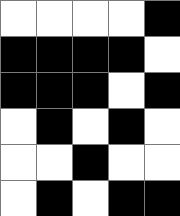[["white", "white", "white", "white", "black"], ["black", "black", "black", "black", "white"], ["black", "black", "black", "white", "black"], ["white", "black", "white", "black", "white"], ["white", "white", "black", "white", "white"], ["white", "black", "white", "black", "black"]]